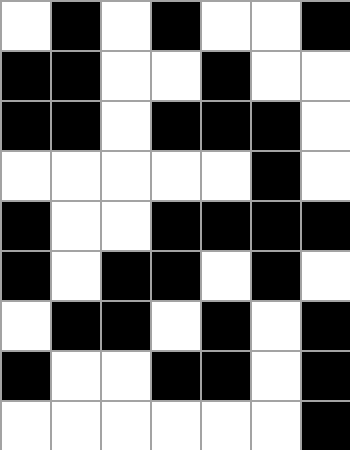[["white", "black", "white", "black", "white", "white", "black"], ["black", "black", "white", "white", "black", "white", "white"], ["black", "black", "white", "black", "black", "black", "white"], ["white", "white", "white", "white", "white", "black", "white"], ["black", "white", "white", "black", "black", "black", "black"], ["black", "white", "black", "black", "white", "black", "white"], ["white", "black", "black", "white", "black", "white", "black"], ["black", "white", "white", "black", "black", "white", "black"], ["white", "white", "white", "white", "white", "white", "black"]]